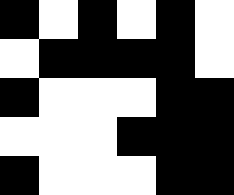[["black", "white", "black", "white", "black", "white"], ["white", "black", "black", "black", "black", "white"], ["black", "white", "white", "white", "black", "black"], ["white", "white", "white", "black", "black", "black"], ["black", "white", "white", "white", "black", "black"]]